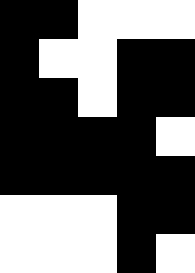[["black", "black", "white", "white", "white"], ["black", "white", "white", "black", "black"], ["black", "black", "white", "black", "black"], ["black", "black", "black", "black", "white"], ["black", "black", "black", "black", "black"], ["white", "white", "white", "black", "black"], ["white", "white", "white", "black", "white"]]